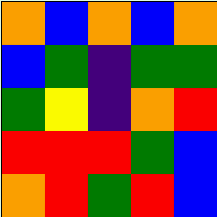[["orange", "blue", "orange", "blue", "orange"], ["blue", "green", "indigo", "green", "green"], ["green", "yellow", "indigo", "orange", "red"], ["red", "red", "red", "green", "blue"], ["orange", "red", "green", "red", "blue"]]